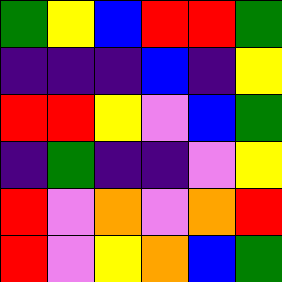[["green", "yellow", "blue", "red", "red", "green"], ["indigo", "indigo", "indigo", "blue", "indigo", "yellow"], ["red", "red", "yellow", "violet", "blue", "green"], ["indigo", "green", "indigo", "indigo", "violet", "yellow"], ["red", "violet", "orange", "violet", "orange", "red"], ["red", "violet", "yellow", "orange", "blue", "green"]]